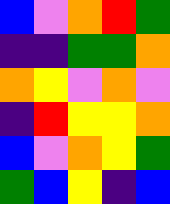[["blue", "violet", "orange", "red", "green"], ["indigo", "indigo", "green", "green", "orange"], ["orange", "yellow", "violet", "orange", "violet"], ["indigo", "red", "yellow", "yellow", "orange"], ["blue", "violet", "orange", "yellow", "green"], ["green", "blue", "yellow", "indigo", "blue"]]